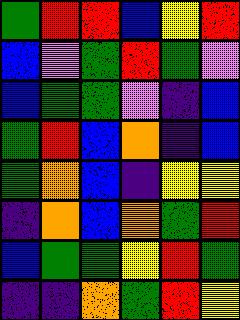[["green", "red", "red", "blue", "yellow", "red"], ["blue", "violet", "green", "red", "green", "violet"], ["blue", "green", "green", "violet", "indigo", "blue"], ["green", "red", "blue", "orange", "indigo", "blue"], ["green", "orange", "blue", "indigo", "yellow", "yellow"], ["indigo", "orange", "blue", "orange", "green", "red"], ["blue", "green", "green", "yellow", "red", "green"], ["indigo", "indigo", "orange", "green", "red", "yellow"]]